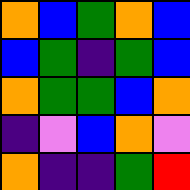[["orange", "blue", "green", "orange", "blue"], ["blue", "green", "indigo", "green", "blue"], ["orange", "green", "green", "blue", "orange"], ["indigo", "violet", "blue", "orange", "violet"], ["orange", "indigo", "indigo", "green", "red"]]